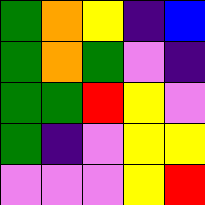[["green", "orange", "yellow", "indigo", "blue"], ["green", "orange", "green", "violet", "indigo"], ["green", "green", "red", "yellow", "violet"], ["green", "indigo", "violet", "yellow", "yellow"], ["violet", "violet", "violet", "yellow", "red"]]